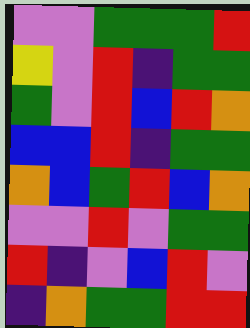[["violet", "violet", "green", "green", "green", "red"], ["yellow", "violet", "red", "indigo", "green", "green"], ["green", "violet", "red", "blue", "red", "orange"], ["blue", "blue", "red", "indigo", "green", "green"], ["orange", "blue", "green", "red", "blue", "orange"], ["violet", "violet", "red", "violet", "green", "green"], ["red", "indigo", "violet", "blue", "red", "violet"], ["indigo", "orange", "green", "green", "red", "red"]]